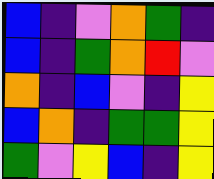[["blue", "indigo", "violet", "orange", "green", "indigo"], ["blue", "indigo", "green", "orange", "red", "violet"], ["orange", "indigo", "blue", "violet", "indigo", "yellow"], ["blue", "orange", "indigo", "green", "green", "yellow"], ["green", "violet", "yellow", "blue", "indigo", "yellow"]]